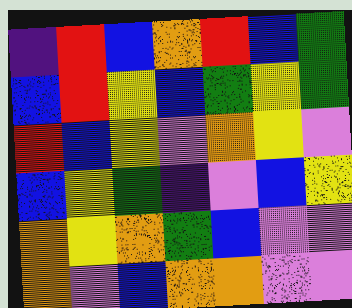[["indigo", "red", "blue", "orange", "red", "blue", "green"], ["blue", "red", "yellow", "blue", "green", "yellow", "green"], ["red", "blue", "yellow", "violet", "orange", "yellow", "violet"], ["blue", "yellow", "green", "indigo", "violet", "blue", "yellow"], ["orange", "yellow", "orange", "green", "blue", "violet", "violet"], ["orange", "violet", "blue", "orange", "orange", "violet", "violet"]]